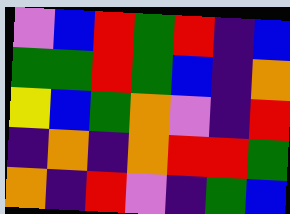[["violet", "blue", "red", "green", "red", "indigo", "blue"], ["green", "green", "red", "green", "blue", "indigo", "orange"], ["yellow", "blue", "green", "orange", "violet", "indigo", "red"], ["indigo", "orange", "indigo", "orange", "red", "red", "green"], ["orange", "indigo", "red", "violet", "indigo", "green", "blue"]]